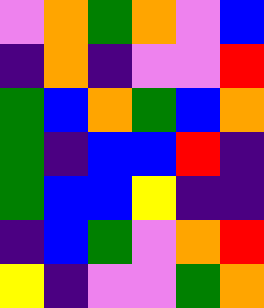[["violet", "orange", "green", "orange", "violet", "blue"], ["indigo", "orange", "indigo", "violet", "violet", "red"], ["green", "blue", "orange", "green", "blue", "orange"], ["green", "indigo", "blue", "blue", "red", "indigo"], ["green", "blue", "blue", "yellow", "indigo", "indigo"], ["indigo", "blue", "green", "violet", "orange", "red"], ["yellow", "indigo", "violet", "violet", "green", "orange"]]